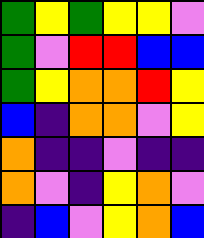[["green", "yellow", "green", "yellow", "yellow", "violet"], ["green", "violet", "red", "red", "blue", "blue"], ["green", "yellow", "orange", "orange", "red", "yellow"], ["blue", "indigo", "orange", "orange", "violet", "yellow"], ["orange", "indigo", "indigo", "violet", "indigo", "indigo"], ["orange", "violet", "indigo", "yellow", "orange", "violet"], ["indigo", "blue", "violet", "yellow", "orange", "blue"]]